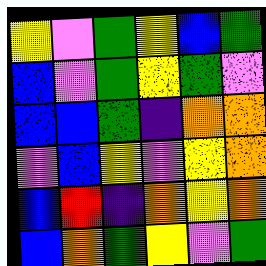[["yellow", "violet", "green", "yellow", "blue", "green"], ["blue", "violet", "green", "yellow", "green", "violet"], ["blue", "blue", "green", "indigo", "orange", "orange"], ["violet", "blue", "yellow", "violet", "yellow", "orange"], ["blue", "red", "indigo", "orange", "yellow", "orange"], ["blue", "orange", "green", "yellow", "violet", "green"]]